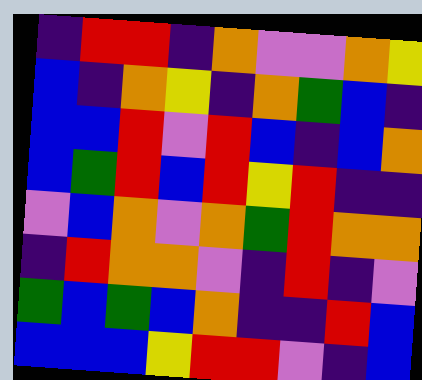[["indigo", "red", "red", "indigo", "orange", "violet", "violet", "orange", "yellow"], ["blue", "indigo", "orange", "yellow", "indigo", "orange", "green", "blue", "indigo"], ["blue", "blue", "red", "violet", "red", "blue", "indigo", "blue", "orange"], ["blue", "green", "red", "blue", "red", "yellow", "red", "indigo", "indigo"], ["violet", "blue", "orange", "violet", "orange", "green", "red", "orange", "orange"], ["indigo", "red", "orange", "orange", "violet", "indigo", "red", "indigo", "violet"], ["green", "blue", "green", "blue", "orange", "indigo", "indigo", "red", "blue"], ["blue", "blue", "blue", "yellow", "red", "red", "violet", "indigo", "blue"]]